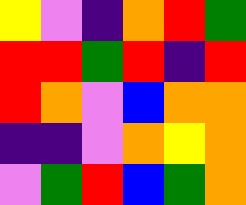[["yellow", "violet", "indigo", "orange", "red", "green"], ["red", "red", "green", "red", "indigo", "red"], ["red", "orange", "violet", "blue", "orange", "orange"], ["indigo", "indigo", "violet", "orange", "yellow", "orange"], ["violet", "green", "red", "blue", "green", "orange"]]